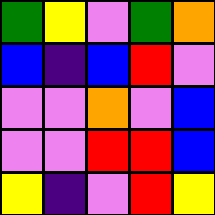[["green", "yellow", "violet", "green", "orange"], ["blue", "indigo", "blue", "red", "violet"], ["violet", "violet", "orange", "violet", "blue"], ["violet", "violet", "red", "red", "blue"], ["yellow", "indigo", "violet", "red", "yellow"]]